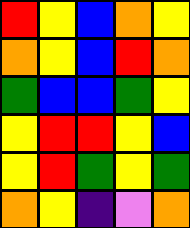[["red", "yellow", "blue", "orange", "yellow"], ["orange", "yellow", "blue", "red", "orange"], ["green", "blue", "blue", "green", "yellow"], ["yellow", "red", "red", "yellow", "blue"], ["yellow", "red", "green", "yellow", "green"], ["orange", "yellow", "indigo", "violet", "orange"]]